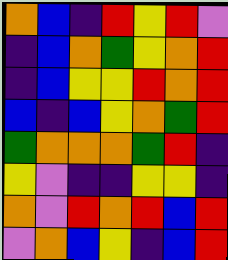[["orange", "blue", "indigo", "red", "yellow", "red", "violet"], ["indigo", "blue", "orange", "green", "yellow", "orange", "red"], ["indigo", "blue", "yellow", "yellow", "red", "orange", "red"], ["blue", "indigo", "blue", "yellow", "orange", "green", "red"], ["green", "orange", "orange", "orange", "green", "red", "indigo"], ["yellow", "violet", "indigo", "indigo", "yellow", "yellow", "indigo"], ["orange", "violet", "red", "orange", "red", "blue", "red"], ["violet", "orange", "blue", "yellow", "indigo", "blue", "red"]]